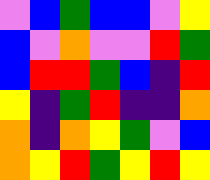[["violet", "blue", "green", "blue", "blue", "violet", "yellow"], ["blue", "violet", "orange", "violet", "violet", "red", "green"], ["blue", "red", "red", "green", "blue", "indigo", "red"], ["yellow", "indigo", "green", "red", "indigo", "indigo", "orange"], ["orange", "indigo", "orange", "yellow", "green", "violet", "blue"], ["orange", "yellow", "red", "green", "yellow", "red", "yellow"]]